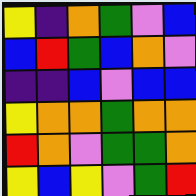[["yellow", "indigo", "orange", "green", "violet", "blue"], ["blue", "red", "green", "blue", "orange", "violet"], ["indigo", "indigo", "blue", "violet", "blue", "blue"], ["yellow", "orange", "orange", "green", "orange", "orange"], ["red", "orange", "violet", "green", "green", "orange"], ["yellow", "blue", "yellow", "violet", "green", "red"]]